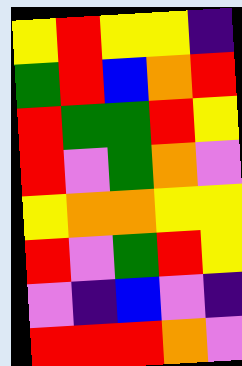[["yellow", "red", "yellow", "yellow", "indigo"], ["green", "red", "blue", "orange", "red"], ["red", "green", "green", "red", "yellow"], ["red", "violet", "green", "orange", "violet"], ["yellow", "orange", "orange", "yellow", "yellow"], ["red", "violet", "green", "red", "yellow"], ["violet", "indigo", "blue", "violet", "indigo"], ["red", "red", "red", "orange", "violet"]]